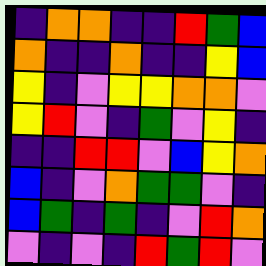[["indigo", "orange", "orange", "indigo", "indigo", "red", "green", "blue"], ["orange", "indigo", "indigo", "orange", "indigo", "indigo", "yellow", "blue"], ["yellow", "indigo", "violet", "yellow", "yellow", "orange", "orange", "violet"], ["yellow", "red", "violet", "indigo", "green", "violet", "yellow", "indigo"], ["indigo", "indigo", "red", "red", "violet", "blue", "yellow", "orange"], ["blue", "indigo", "violet", "orange", "green", "green", "violet", "indigo"], ["blue", "green", "indigo", "green", "indigo", "violet", "red", "orange"], ["violet", "indigo", "violet", "indigo", "red", "green", "red", "violet"]]